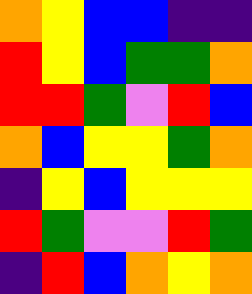[["orange", "yellow", "blue", "blue", "indigo", "indigo"], ["red", "yellow", "blue", "green", "green", "orange"], ["red", "red", "green", "violet", "red", "blue"], ["orange", "blue", "yellow", "yellow", "green", "orange"], ["indigo", "yellow", "blue", "yellow", "yellow", "yellow"], ["red", "green", "violet", "violet", "red", "green"], ["indigo", "red", "blue", "orange", "yellow", "orange"]]